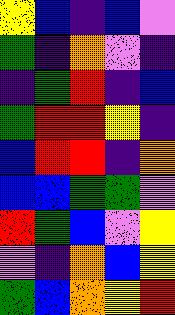[["yellow", "blue", "indigo", "blue", "violet"], ["green", "indigo", "orange", "violet", "indigo"], ["indigo", "green", "red", "indigo", "blue"], ["green", "red", "red", "yellow", "indigo"], ["blue", "red", "red", "indigo", "orange"], ["blue", "blue", "green", "green", "violet"], ["red", "green", "blue", "violet", "yellow"], ["violet", "indigo", "orange", "blue", "yellow"], ["green", "blue", "orange", "yellow", "red"]]